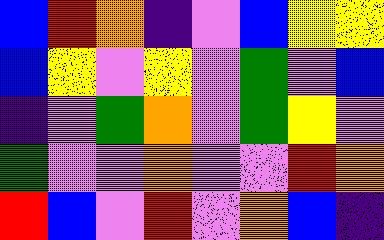[["blue", "red", "orange", "indigo", "violet", "blue", "yellow", "yellow"], ["blue", "yellow", "violet", "yellow", "violet", "green", "violet", "blue"], ["indigo", "violet", "green", "orange", "violet", "green", "yellow", "violet"], ["green", "violet", "violet", "orange", "violet", "violet", "red", "orange"], ["red", "blue", "violet", "red", "violet", "orange", "blue", "indigo"]]